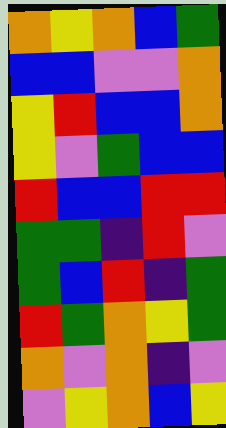[["orange", "yellow", "orange", "blue", "green"], ["blue", "blue", "violet", "violet", "orange"], ["yellow", "red", "blue", "blue", "orange"], ["yellow", "violet", "green", "blue", "blue"], ["red", "blue", "blue", "red", "red"], ["green", "green", "indigo", "red", "violet"], ["green", "blue", "red", "indigo", "green"], ["red", "green", "orange", "yellow", "green"], ["orange", "violet", "orange", "indigo", "violet"], ["violet", "yellow", "orange", "blue", "yellow"]]